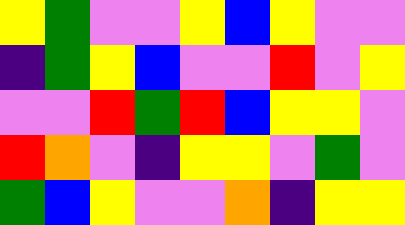[["yellow", "green", "violet", "violet", "yellow", "blue", "yellow", "violet", "violet"], ["indigo", "green", "yellow", "blue", "violet", "violet", "red", "violet", "yellow"], ["violet", "violet", "red", "green", "red", "blue", "yellow", "yellow", "violet"], ["red", "orange", "violet", "indigo", "yellow", "yellow", "violet", "green", "violet"], ["green", "blue", "yellow", "violet", "violet", "orange", "indigo", "yellow", "yellow"]]